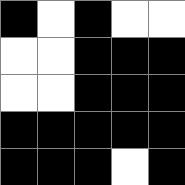[["black", "white", "black", "white", "white"], ["white", "white", "black", "black", "black"], ["white", "white", "black", "black", "black"], ["black", "black", "black", "black", "black"], ["black", "black", "black", "white", "black"]]